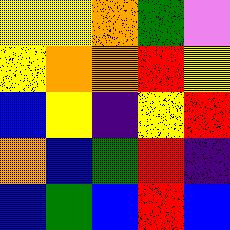[["yellow", "yellow", "orange", "green", "violet"], ["yellow", "orange", "orange", "red", "yellow"], ["blue", "yellow", "indigo", "yellow", "red"], ["orange", "blue", "green", "red", "indigo"], ["blue", "green", "blue", "red", "blue"]]